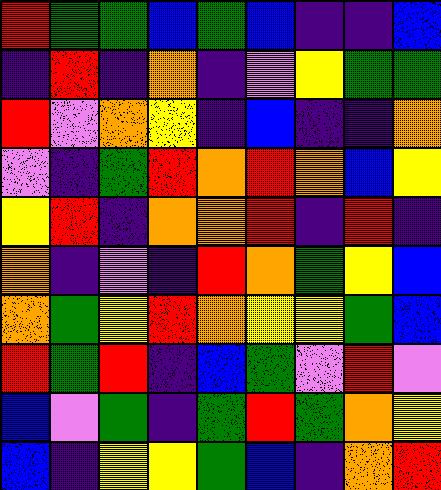[["red", "green", "green", "blue", "green", "blue", "indigo", "indigo", "blue"], ["indigo", "red", "indigo", "orange", "indigo", "violet", "yellow", "green", "green"], ["red", "violet", "orange", "yellow", "indigo", "blue", "indigo", "indigo", "orange"], ["violet", "indigo", "green", "red", "orange", "red", "orange", "blue", "yellow"], ["yellow", "red", "indigo", "orange", "orange", "red", "indigo", "red", "indigo"], ["orange", "indigo", "violet", "indigo", "red", "orange", "green", "yellow", "blue"], ["orange", "green", "yellow", "red", "orange", "yellow", "yellow", "green", "blue"], ["red", "green", "red", "indigo", "blue", "green", "violet", "red", "violet"], ["blue", "violet", "green", "indigo", "green", "red", "green", "orange", "yellow"], ["blue", "indigo", "yellow", "yellow", "green", "blue", "indigo", "orange", "red"]]